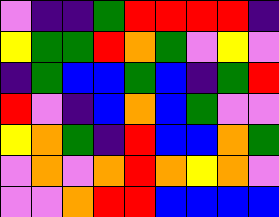[["violet", "indigo", "indigo", "green", "red", "red", "red", "red", "indigo"], ["yellow", "green", "green", "red", "orange", "green", "violet", "yellow", "violet"], ["indigo", "green", "blue", "blue", "green", "blue", "indigo", "green", "red"], ["red", "violet", "indigo", "blue", "orange", "blue", "green", "violet", "violet"], ["yellow", "orange", "green", "indigo", "red", "blue", "blue", "orange", "green"], ["violet", "orange", "violet", "orange", "red", "orange", "yellow", "orange", "violet"], ["violet", "violet", "orange", "red", "red", "blue", "blue", "blue", "blue"]]